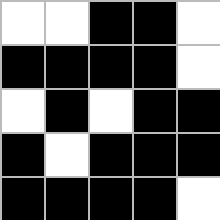[["white", "white", "black", "black", "white"], ["black", "black", "black", "black", "white"], ["white", "black", "white", "black", "black"], ["black", "white", "black", "black", "black"], ["black", "black", "black", "black", "white"]]